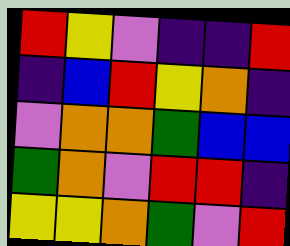[["red", "yellow", "violet", "indigo", "indigo", "red"], ["indigo", "blue", "red", "yellow", "orange", "indigo"], ["violet", "orange", "orange", "green", "blue", "blue"], ["green", "orange", "violet", "red", "red", "indigo"], ["yellow", "yellow", "orange", "green", "violet", "red"]]